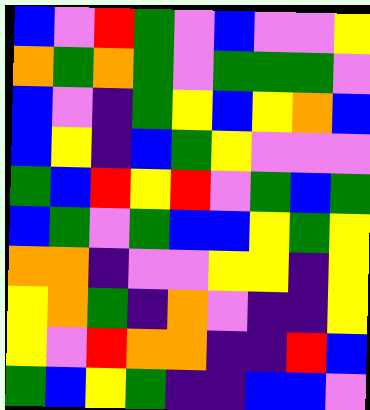[["blue", "violet", "red", "green", "violet", "blue", "violet", "violet", "yellow"], ["orange", "green", "orange", "green", "violet", "green", "green", "green", "violet"], ["blue", "violet", "indigo", "green", "yellow", "blue", "yellow", "orange", "blue"], ["blue", "yellow", "indigo", "blue", "green", "yellow", "violet", "violet", "violet"], ["green", "blue", "red", "yellow", "red", "violet", "green", "blue", "green"], ["blue", "green", "violet", "green", "blue", "blue", "yellow", "green", "yellow"], ["orange", "orange", "indigo", "violet", "violet", "yellow", "yellow", "indigo", "yellow"], ["yellow", "orange", "green", "indigo", "orange", "violet", "indigo", "indigo", "yellow"], ["yellow", "violet", "red", "orange", "orange", "indigo", "indigo", "red", "blue"], ["green", "blue", "yellow", "green", "indigo", "indigo", "blue", "blue", "violet"]]